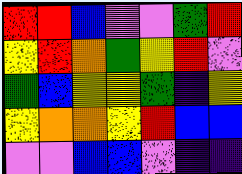[["red", "red", "blue", "violet", "violet", "green", "red"], ["yellow", "red", "orange", "green", "yellow", "red", "violet"], ["green", "blue", "yellow", "yellow", "green", "indigo", "yellow"], ["yellow", "orange", "orange", "yellow", "red", "blue", "blue"], ["violet", "violet", "blue", "blue", "violet", "indigo", "indigo"]]